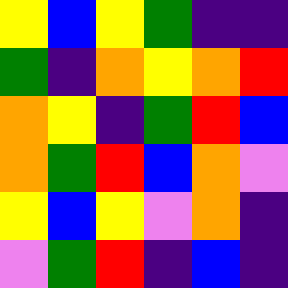[["yellow", "blue", "yellow", "green", "indigo", "indigo"], ["green", "indigo", "orange", "yellow", "orange", "red"], ["orange", "yellow", "indigo", "green", "red", "blue"], ["orange", "green", "red", "blue", "orange", "violet"], ["yellow", "blue", "yellow", "violet", "orange", "indigo"], ["violet", "green", "red", "indigo", "blue", "indigo"]]